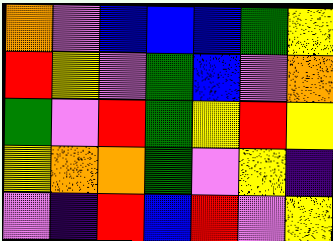[["orange", "violet", "blue", "blue", "blue", "green", "yellow"], ["red", "yellow", "violet", "green", "blue", "violet", "orange"], ["green", "violet", "red", "green", "yellow", "red", "yellow"], ["yellow", "orange", "orange", "green", "violet", "yellow", "indigo"], ["violet", "indigo", "red", "blue", "red", "violet", "yellow"]]